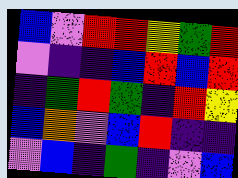[["blue", "violet", "red", "red", "yellow", "green", "red"], ["violet", "indigo", "indigo", "blue", "red", "blue", "red"], ["indigo", "green", "red", "green", "indigo", "red", "yellow"], ["blue", "orange", "violet", "blue", "red", "indigo", "indigo"], ["violet", "blue", "indigo", "green", "indigo", "violet", "blue"]]